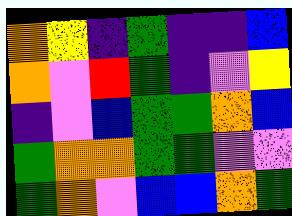[["orange", "yellow", "indigo", "green", "indigo", "indigo", "blue"], ["orange", "violet", "red", "green", "indigo", "violet", "yellow"], ["indigo", "violet", "blue", "green", "green", "orange", "blue"], ["green", "orange", "orange", "green", "green", "violet", "violet"], ["green", "orange", "violet", "blue", "blue", "orange", "green"]]